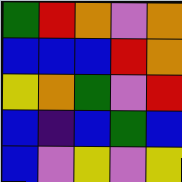[["green", "red", "orange", "violet", "orange"], ["blue", "blue", "blue", "red", "orange"], ["yellow", "orange", "green", "violet", "red"], ["blue", "indigo", "blue", "green", "blue"], ["blue", "violet", "yellow", "violet", "yellow"]]